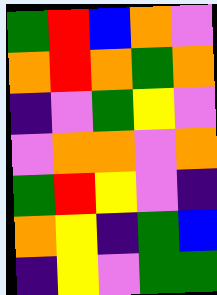[["green", "red", "blue", "orange", "violet"], ["orange", "red", "orange", "green", "orange"], ["indigo", "violet", "green", "yellow", "violet"], ["violet", "orange", "orange", "violet", "orange"], ["green", "red", "yellow", "violet", "indigo"], ["orange", "yellow", "indigo", "green", "blue"], ["indigo", "yellow", "violet", "green", "green"]]